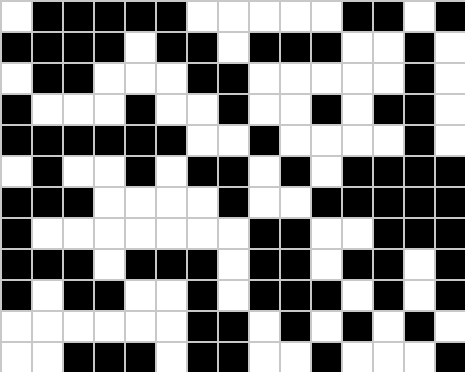[["white", "black", "black", "black", "black", "black", "white", "white", "white", "white", "white", "black", "black", "white", "black"], ["black", "black", "black", "black", "white", "black", "black", "white", "black", "black", "black", "white", "white", "black", "white"], ["white", "black", "black", "white", "white", "white", "black", "black", "white", "white", "white", "white", "white", "black", "white"], ["black", "white", "white", "white", "black", "white", "white", "black", "white", "white", "black", "white", "black", "black", "white"], ["black", "black", "black", "black", "black", "black", "white", "white", "black", "white", "white", "white", "white", "black", "white"], ["white", "black", "white", "white", "black", "white", "black", "black", "white", "black", "white", "black", "black", "black", "black"], ["black", "black", "black", "white", "white", "white", "white", "black", "white", "white", "black", "black", "black", "black", "black"], ["black", "white", "white", "white", "white", "white", "white", "white", "black", "black", "white", "white", "black", "black", "black"], ["black", "black", "black", "white", "black", "black", "black", "white", "black", "black", "white", "black", "black", "white", "black"], ["black", "white", "black", "black", "white", "white", "black", "white", "black", "black", "black", "white", "black", "white", "black"], ["white", "white", "white", "white", "white", "white", "black", "black", "white", "black", "white", "black", "white", "black", "white"], ["white", "white", "black", "black", "black", "white", "black", "black", "white", "white", "black", "white", "white", "white", "black"]]